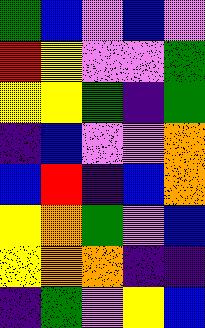[["green", "blue", "violet", "blue", "violet"], ["red", "yellow", "violet", "violet", "green"], ["yellow", "yellow", "green", "indigo", "green"], ["indigo", "blue", "violet", "violet", "orange"], ["blue", "red", "indigo", "blue", "orange"], ["yellow", "orange", "green", "violet", "blue"], ["yellow", "orange", "orange", "indigo", "indigo"], ["indigo", "green", "violet", "yellow", "blue"]]